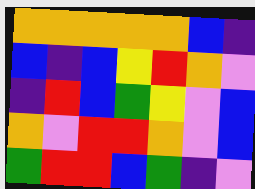[["orange", "orange", "orange", "orange", "orange", "blue", "indigo"], ["blue", "indigo", "blue", "yellow", "red", "orange", "violet"], ["indigo", "red", "blue", "green", "yellow", "violet", "blue"], ["orange", "violet", "red", "red", "orange", "violet", "blue"], ["green", "red", "red", "blue", "green", "indigo", "violet"]]